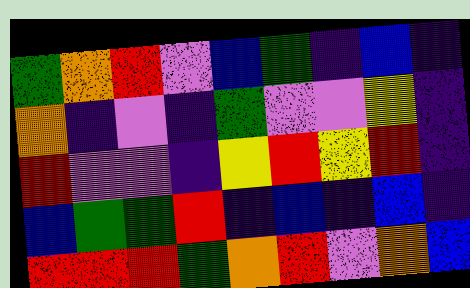[["green", "orange", "red", "violet", "blue", "green", "indigo", "blue", "indigo"], ["orange", "indigo", "violet", "indigo", "green", "violet", "violet", "yellow", "indigo"], ["red", "violet", "violet", "indigo", "yellow", "red", "yellow", "red", "indigo"], ["blue", "green", "green", "red", "indigo", "blue", "indigo", "blue", "indigo"], ["red", "red", "red", "green", "orange", "red", "violet", "orange", "blue"]]